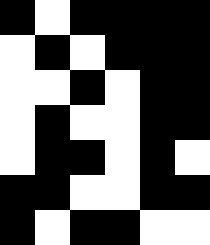[["black", "white", "black", "black", "black", "black"], ["white", "black", "white", "black", "black", "black"], ["white", "white", "black", "white", "black", "black"], ["white", "black", "white", "white", "black", "black"], ["white", "black", "black", "white", "black", "white"], ["black", "black", "white", "white", "black", "black"], ["black", "white", "black", "black", "white", "white"]]